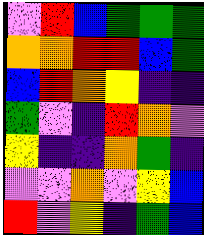[["violet", "red", "blue", "green", "green", "green"], ["orange", "orange", "red", "red", "blue", "green"], ["blue", "red", "orange", "yellow", "indigo", "indigo"], ["green", "violet", "indigo", "red", "orange", "violet"], ["yellow", "indigo", "indigo", "orange", "green", "indigo"], ["violet", "violet", "orange", "violet", "yellow", "blue"], ["red", "violet", "yellow", "indigo", "green", "blue"]]